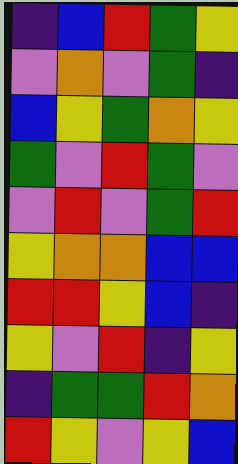[["indigo", "blue", "red", "green", "yellow"], ["violet", "orange", "violet", "green", "indigo"], ["blue", "yellow", "green", "orange", "yellow"], ["green", "violet", "red", "green", "violet"], ["violet", "red", "violet", "green", "red"], ["yellow", "orange", "orange", "blue", "blue"], ["red", "red", "yellow", "blue", "indigo"], ["yellow", "violet", "red", "indigo", "yellow"], ["indigo", "green", "green", "red", "orange"], ["red", "yellow", "violet", "yellow", "blue"]]